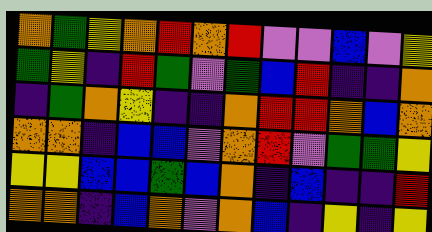[["orange", "green", "yellow", "orange", "red", "orange", "red", "violet", "violet", "blue", "violet", "yellow"], ["green", "yellow", "indigo", "red", "green", "violet", "green", "blue", "red", "indigo", "indigo", "orange"], ["indigo", "green", "orange", "yellow", "indigo", "indigo", "orange", "red", "red", "orange", "blue", "orange"], ["orange", "orange", "indigo", "blue", "blue", "violet", "orange", "red", "violet", "green", "green", "yellow"], ["yellow", "yellow", "blue", "blue", "green", "blue", "orange", "indigo", "blue", "indigo", "indigo", "red"], ["orange", "orange", "indigo", "blue", "orange", "violet", "orange", "blue", "indigo", "yellow", "indigo", "yellow"]]